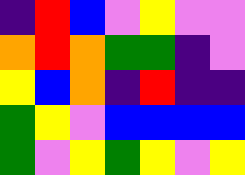[["indigo", "red", "blue", "violet", "yellow", "violet", "violet"], ["orange", "red", "orange", "green", "green", "indigo", "violet"], ["yellow", "blue", "orange", "indigo", "red", "indigo", "indigo"], ["green", "yellow", "violet", "blue", "blue", "blue", "blue"], ["green", "violet", "yellow", "green", "yellow", "violet", "yellow"]]